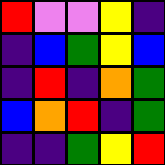[["red", "violet", "violet", "yellow", "indigo"], ["indigo", "blue", "green", "yellow", "blue"], ["indigo", "red", "indigo", "orange", "green"], ["blue", "orange", "red", "indigo", "green"], ["indigo", "indigo", "green", "yellow", "red"]]